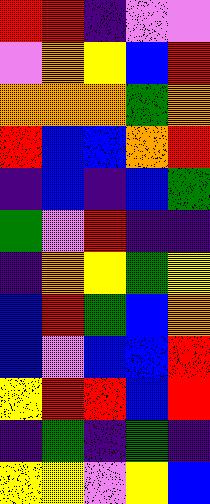[["red", "red", "indigo", "violet", "violet"], ["violet", "orange", "yellow", "blue", "red"], ["orange", "orange", "orange", "green", "orange"], ["red", "blue", "blue", "orange", "red"], ["indigo", "blue", "indigo", "blue", "green"], ["green", "violet", "red", "indigo", "indigo"], ["indigo", "orange", "yellow", "green", "yellow"], ["blue", "red", "green", "blue", "orange"], ["blue", "violet", "blue", "blue", "red"], ["yellow", "red", "red", "blue", "red"], ["indigo", "green", "indigo", "green", "indigo"], ["yellow", "yellow", "violet", "yellow", "blue"]]